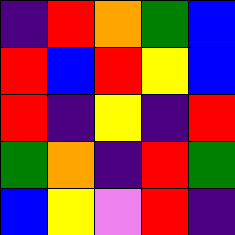[["indigo", "red", "orange", "green", "blue"], ["red", "blue", "red", "yellow", "blue"], ["red", "indigo", "yellow", "indigo", "red"], ["green", "orange", "indigo", "red", "green"], ["blue", "yellow", "violet", "red", "indigo"]]